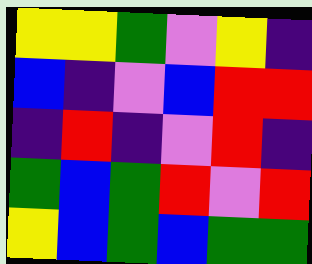[["yellow", "yellow", "green", "violet", "yellow", "indigo"], ["blue", "indigo", "violet", "blue", "red", "red"], ["indigo", "red", "indigo", "violet", "red", "indigo"], ["green", "blue", "green", "red", "violet", "red"], ["yellow", "blue", "green", "blue", "green", "green"]]